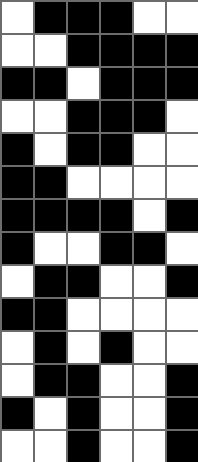[["white", "black", "black", "black", "white", "white"], ["white", "white", "black", "black", "black", "black"], ["black", "black", "white", "black", "black", "black"], ["white", "white", "black", "black", "black", "white"], ["black", "white", "black", "black", "white", "white"], ["black", "black", "white", "white", "white", "white"], ["black", "black", "black", "black", "white", "black"], ["black", "white", "white", "black", "black", "white"], ["white", "black", "black", "white", "white", "black"], ["black", "black", "white", "white", "white", "white"], ["white", "black", "white", "black", "white", "white"], ["white", "black", "black", "white", "white", "black"], ["black", "white", "black", "white", "white", "black"], ["white", "white", "black", "white", "white", "black"]]